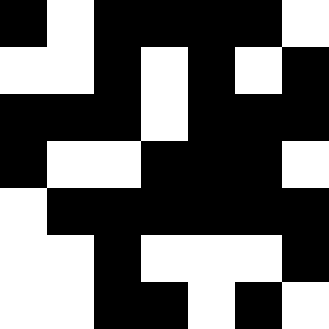[["black", "white", "black", "black", "black", "black", "white"], ["white", "white", "black", "white", "black", "white", "black"], ["black", "black", "black", "white", "black", "black", "black"], ["black", "white", "white", "black", "black", "black", "white"], ["white", "black", "black", "black", "black", "black", "black"], ["white", "white", "black", "white", "white", "white", "black"], ["white", "white", "black", "black", "white", "black", "white"]]